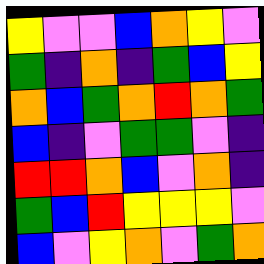[["yellow", "violet", "violet", "blue", "orange", "yellow", "violet"], ["green", "indigo", "orange", "indigo", "green", "blue", "yellow"], ["orange", "blue", "green", "orange", "red", "orange", "green"], ["blue", "indigo", "violet", "green", "green", "violet", "indigo"], ["red", "red", "orange", "blue", "violet", "orange", "indigo"], ["green", "blue", "red", "yellow", "yellow", "yellow", "violet"], ["blue", "violet", "yellow", "orange", "violet", "green", "orange"]]